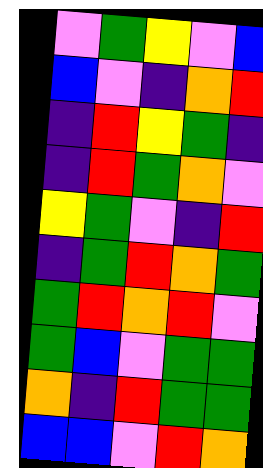[["violet", "green", "yellow", "violet", "blue"], ["blue", "violet", "indigo", "orange", "red"], ["indigo", "red", "yellow", "green", "indigo"], ["indigo", "red", "green", "orange", "violet"], ["yellow", "green", "violet", "indigo", "red"], ["indigo", "green", "red", "orange", "green"], ["green", "red", "orange", "red", "violet"], ["green", "blue", "violet", "green", "green"], ["orange", "indigo", "red", "green", "green"], ["blue", "blue", "violet", "red", "orange"]]